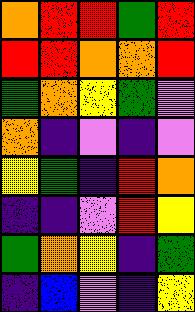[["orange", "red", "red", "green", "red"], ["red", "red", "orange", "orange", "red"], ["green", "orange", "yellow", "green", "violet"], ["orange", "indigo", "violet", "indigo", "violet"], ["yellow", "green", "indigo", "red", "orange"], ["indigo", "indigo", "violet", "red", "yellow"], ["green", "orange", "yellow", "indigo", "green"], ["indigo", "blue", "violet", "indigo", "yellow"]]